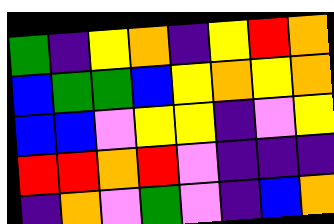[["green", "indigo", "yellow", "orange", "indigo", "yellow", "red", "orange"], ["blue", "green", "green", "blue", "yellow", "orange", "yellow", "orange"], ["blue", "blue", "violet", "yellow", "yellow", "indigo", "violet", "yellow"], ["red", "red", "orange", "red", "violet", "indigo", "indigo", "indigo"], ["indigo", "orange", "violet", "green", "violet", "indigo", "blue", "orange"]]